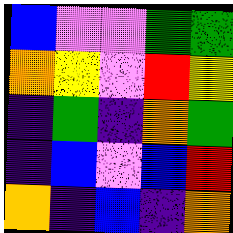[["blue", "violet", "violet", "green", "green"], ["orange", "yellow", "violet", "red", "yellow"], ["indigo", "green", "indigo", "orange", "green"], ["indigo", "blue", "violet", "blue", "red"], ["orange", "indigo", "blue", "indigo", "orange"]]